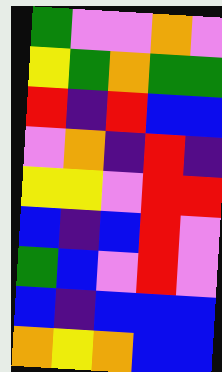[["green", "violet", "violet", "orange", "violet"], ["yellow", "green", "orange", "green", "green"], ["red", "indigo", "red", "blue", "blue"], ["violet", "orange", "indigo", "red", "indigo"], ["yellow", "yellow", "violet", "red", "red"], ["blue", "indigo", "blue", "red", "violet"], ["green", "blue", "violet", "red", "violet"], ["blue", "indigo", "blue", "blue", "blue"], ["orange", "yellow", "orange", "blue", "blue"]]